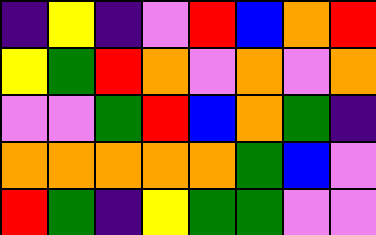[["indigo", "yellow", "indigo", "violet", "red", "blue", "orange", "red"], ["yellow", "green", "red", "orange", "violet", "orange", "violet", "orange"], ["violet", "violet", "green", "red", "blue", "orange", "green", "indigo"], ["orange", "orange", "orange", "orange", "orange", "green", "blue", "violet"], ["red", "green", "indigo", "yellow", "green", "green", "violet", "violet"]]